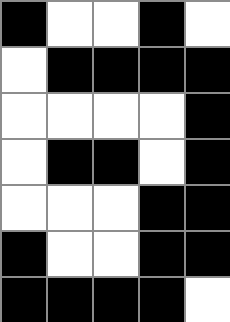[["black", "white", "white", "black", "white"], ["white", "black", "black", "black", "black"], ["white", "white", "white", "white", "black"], ["white", "black", "black", "white", "black"], ["white", "white", "white", "black", "black"], ["black", "white", "white", "black", "black"], ["black", "black", "black", "black", "white"]]